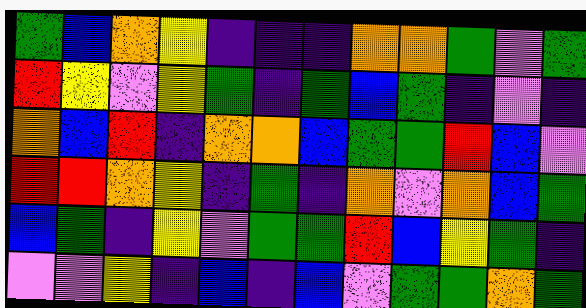[["green", "blue", "orange", "yellow", "indigo", "indigo", "indigo", "orange", "orange", "green", "violet", "green"], ["red", "yellow", "violet", "yellow", "green", "indigo", "green", "blue", "green", "indigo", "violet", "indigo"], ["orange", "blue", "red", "indigo", "orange", "orange", "blue", "green", "green", "red", "blue", "violet"], ["red", "red", "orange", "yellow", "indigo", "green", "indigo", "orange", "violet", "orange", "blue", "green"], ["blue", "green", "indigo", "yellow", "violet", "green", "green", "red", "blue", "yellow", "green", "indigo"], ["violet", "violet", "yellow", "indigo", "blue", "indigo", "blue", "violet", "green", "green", "orange", "green"]]